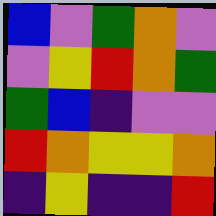[["blue", "violet", "green", "orange", "violet"], ["violet", "yellow", "red", "orange", "green"], ["green", "blue", "indigo", "violet", "violet"], ["red", "orange", "yellow", "yellow", "orange"], ["indigo", "yellow", "indigo", "indigo", "red"]]